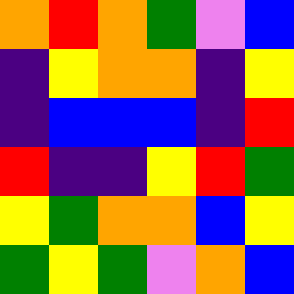[["orange", "red", "orange", "green", "violet", "blue"], ["indigo", "yellow", "orange", "orange", "indigo", "yellow"], ["indigo", "blue", "blue", "blue", "indigo", "red"], ["red", "indigo", "indigo", "yellow", "red", "green"], ["yellow", "green", "orange", "orange", "blue", "yellow"], ["green", "yellow", "green", "violet", "orange", "blue"]]